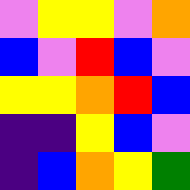[["violet", "yellow", "yellow", "violet", "orange"], ["blue", "violet", "red", "blue", "violet"], ["yellow", "yellow", "orange", "red", "blue"], ["indigo", "indigo", "yellow", "blue", "violet"], ["indigo", "blue", "orange", "yellow", "green"]]